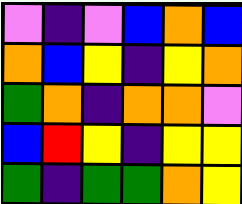[["violet", "indigo", "violet", "blue", "orange", "blue"], ["orange", "blue", "yellow", "indigo", "yellow", "orange"], ["green", "orange", "indigo", "orange", "orange", "violet"], ["blue", "red", "yellow", "indigo", "yellow", "yellow"], ["green", "indigo", "green", "green", "orange", "yellow"]]